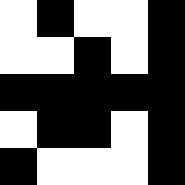[["white", "black", "white", "white", "black"], ["white", "white", "black", "white", "black"], ["black", "black", "black", "black", "black"], ["white", "black", "black", "white", "black"], ["black", "white", "white", "white", "black"]]